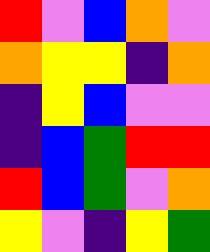[["red", "violet", "blue", "orange", "violet"], ["orange", "yellow", "yellow", "indigo", "orange"], ["indigo", "yellow", "blue", "violet", "violet"], ["indigo", "blue", "green", "red", "red"], ["red", "blue", "green", "violet", "orange"], ["yellow", "violet", "indigo", "yellow", "green"]]